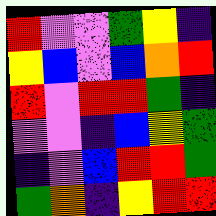[["red", "violet", "violet", "green", "yellow", "indigo"], ["yellow", "blue", "violet", "blue", "orange", "red"], ["red", "violet", "red", "red", "green", "indigo"], ["violet", "violet", "indigo", "blue", "yellow", "green"], ["indigo", "violet", "blue", "red", "red", "green"], ["green", "orange", "indigo", "yellow", "red", "red"]]